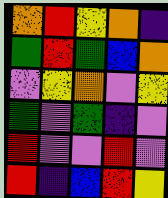[["orange", "red", "yellow", "orange", "indigo"], ["green", "red", "green", "blue", "orange"], ["violet", "yellow", "orange", "violet", "yellow"], ["green", "violet", "green", "indigo", "violet"], ["red", "violet", "violet", "red", "violet"], ["red", "indigo", "blue", "red", "yellow"]]